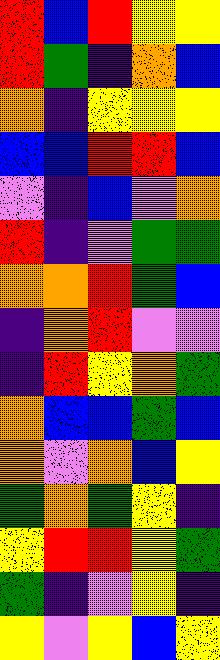[["red", "blue", "red", "yellow", "yellow"], ["red", "green", "indigo", "orange", "blue"], ["orange", "indigo", "yellow", "yellow", "yellow"], ["blue", "blue", "red", "red", "blue"], ["violet", "indigo", "blue", "violet", "orange"], ["red", "indigo", "violet", "green", "green"], ["orange", "orange", "red", "green", "blue"], ["indigo", "orange", "red", "violet", "violet"], ["indigo", "red", "yellow", "orange", "green"], ["orange", "blue", "blue", "green", "blue"], ["orange", "violet", "orange", "blue", "yellow"], ["green", "orange", "green", "yellow", "indigo"], ["yellow", "red", "red", "yellow", "green"], ["green", "indigo", "violet", "yellow", "indigo"], ["yellow", "violet", "yellow", "blue", "yellow"]]